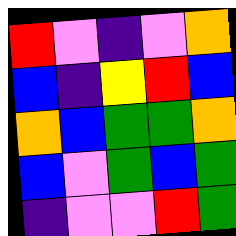[["red", "violet", "indigo", "violet", "orange"], ["blue", "indigo", "yellow", "red", "blue"], ["orange", "blue", "green", "green", "orange"], ["blue", "violet", "green", "blue", "green"], ["indigo", "violet", "violet", "red", "green"]]